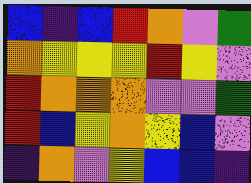[["blue", "indigo", "blue", "red", "orange", "violet", "green"], ["orange", "yellow", "yellow", "yellow", "red", "yellow", "violet"], ["red", "orange", "orange", "orange", "violet", "violet", "green"], ["red", "blue", "yellow", "orange", "yellow", "blue", "violet"], ["indigo", "orange", "violet", "yellow", "blue", "blue", "indigo"]]